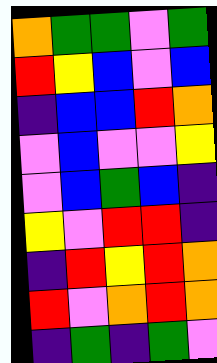[["orange", "green", "green", "violet", "green"], ["red", "yellow", "blue", "violet", "blue"], ["indigo", "blue", "blue", "red", "orange"], ["violet", "blue", "violet", "violet", "yellow"], ["violet", "blue", "green", "blue", "indigo"], ["yellow", "violet", "red", "red", "indigo"], ["indigo", "red", "yellow", "red", "orange"], ["red", "violet", "orange", "red", "orange"], ["indigo", "green", "indigo", "green", "violet"]]